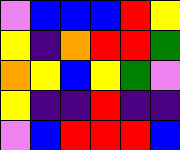[["violet", "blue", "blue", "blue", "red", "yellow"], ["yellow", "indigo", "orange", "red", "red", "green"], ["orange", "yellow", "blue", "yellow", "green", "violet"], ["yellow", "indigo", "indigo", "red", "indigo", "indigo"], ["violet", "blue", "red", "red", "red", "blue"]]